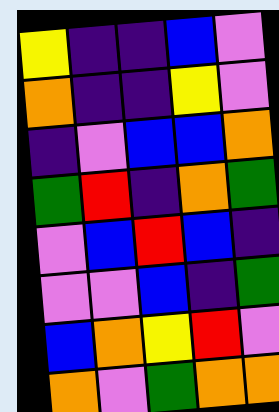[["yellow", "indigo", "indigo", "blue", "violet"], ["orange", "indigo", "indigo", "yellow", "violet"], ["indigo", "violet", "blue", "blue", "orange"], ["green", "red", "indigo", "orange", "green"], ["violet", "blue", "red", "blue", "indigo"], ["violet", "violet", "blue", "indigo", "green"], ["blue", "orange", "yellow", "red", "violet"], ["orange", "violet", "green", "orange", "orange"]]